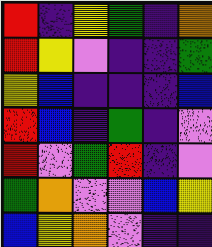[["red", "indigo", "yellow", "green", "indigo", "orange"], ["red", "yellow", "violet", "indigo", "indigo", "green"], ["yellow", "blue", "indigo", "indigo", "indigo", "blue"], ["red", "blue", "indigo", "green", "indigo", "violet"], ["red", "violet", "green", "red", "indigo", "violet"], ["green", "orange", "violet", "violet", "blue", "yellow"], ["blue", "yellow", "orange", "violet", "indigo", "indigo"]]